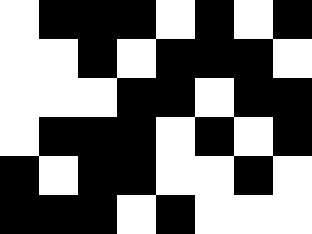[["white", "black", "black", "black", "white", "black", "white", "black"], ["white", "white", "black", "white", "black", "black", "black", "white"], ["white", "white", "white", "black", "black", "white", "black", "black"], ["white", "black", "black", "black", "white", "black", "white", "black"], ["black", "white", "black", "black", "white", "white", "black", "white"], ["black", "black", "black", "white", "black", "white", "white", "white"]]